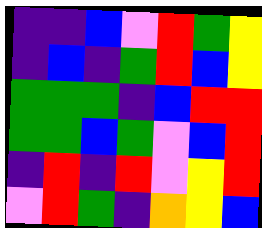[["indigo", "indigo", "blue", "violet", "red", "green", "yellow"], ["indigo", "blue", "indigo", "green", "red", "blue", "yellow"], ["green", "green", "green", "indigo", "blue", "red", "red"], ["green", "green", "blue", "green", "violet", "blue", "red"], ["indigo", "red", "indigo", "red", "violet", "yellow", "red"], ["violet", "red", "green", "indigo", "orange", "yellow", "blue"]]